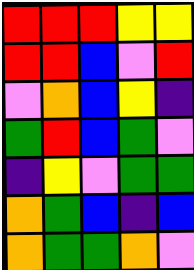[["red", "red", "red", "yellow", "yellow"], ["red", "red", "blue", "violet", "red"], ["violet", "orange", "blue", "yellow", "indigo"], ["green", "red", "blue", "green", "violet"], ["indigo", "yellow", "violet", "green", "green"], ["orange", "green", "blue", "indigo", "blue"], ["orange", "green", "green", "orange", "violet"]]